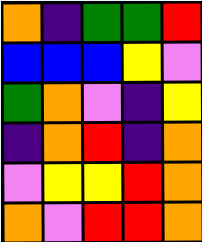[["orange", "indigo", "green", "green", "red"], ["blue", "blue", "blue", "yellow", "violet"], ["green", "orange", "violet", "indigo", "yellow"], ["indigo", "orange", "red", "indigo", "orange"], ["violet", "yellow", "yellow", "red", "orange"], ["orange", "violet", "red", "red", "orange"]]